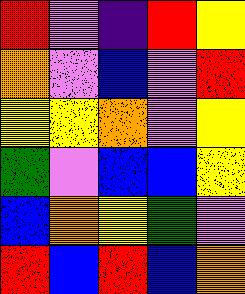[["red", "violet", "indigo", "red", "yellow"], ["orange", "violet", "blue", "violet", "red"], ["yellow", "yellow", "orange", "violet", "yellow"], ["green", "violet", "blue", "blue", "yellow"], ["blue", "orange", "yellow", "green", "violet"], ["red", "blue", "red", "blue", "orange"]]